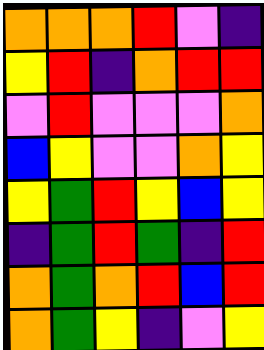[["orange", "orange", "orange", "red", "violet", "indigo"], ["yellow", "red", "indigo", "orange", "red", "red"], ["violet", "red", "violet", "violet", "violet", "orange"], ["blue", "yellow", "violet", "violet", "orange", "yellow"], ["yellow", "green", "red", "yellow", "blue", "yellow"], ["indigo", "green", "red", "green", "indigo", "red"], ["orange", "green", "orange", "red", "blue", "red"], ["orange", "green", "yellow", "indigo", "violet", "yellow"]]